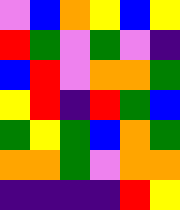[["violet", "blue", "orange", "yellow", "blue", "yellow"], ["red", "green", "violet", "green", "violet", "indigo"], ["blue", "red", "violet", "orange", "orange", "green"], ["yellow", "red", "indigo", "red", "green", "blue"], ["green", "yellow", "green", "blue", "orange", "green"], ["orange", "orange", "green", "violet", "orange", "orange"], ["indigo", "indigo", "indigo", "indigo", "red", "yellow"]]